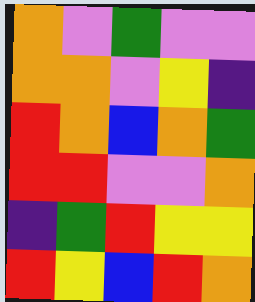[["orange", "violet", "green", "violet", "violet"], ["orange", "orange", "violet", "yellow", "indigo"], ["red", "orange", "blue", "orange", "green"], ["red", "red", "violet", "violet", "orange"], ["indigo", "green", "red", "yellow", "yellow"], ["red", "yellow", "blue", "red", "orange"]]